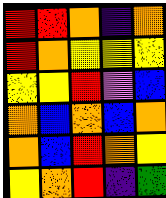[["red", "red", "orange", "indigo", "orange"], ["red", "orange", "yellow", "yellow", "yellow"], ["yellow", "yellow", "red", "violet", "blue"], ["orange", "blue", "orange", "blue", "orange"], ["orange", "blue", "red", "orange", "yellow"], ["yellow", "orange", "red", "indigo", "green"]]